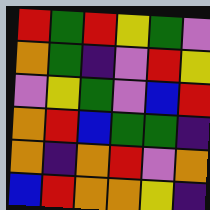[["red", "green", "red", "yellow", "green", "violet"], ["orange", "green", "indigo", "violet", "red", "yellow"], ["violet", "yellow", "green", "violet", "blue", "red"], ["orange", "red", "blue", "green", "green", "indigo"], ["orange", "indigo", "orange", "red", "violet", "orange"], ["blue", "red", "orange", "orange", "yellow", "indigo"]]